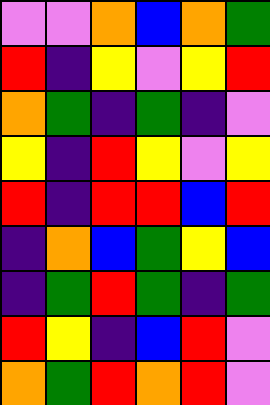[["violet", "violet", "orange", "blue", "orange", "green"], ["red", "indigo", "yellow", "violet", "yellow", "red"], ["orange", "green", "indigo", "green", "indigo", "violet"], ["yellow", "indigo", "red", "yellow", "violet", "yellow"], ["red", "indigo", "red", "red", "blue", "red"], ["indigo", "orange", "blue", "green", "yellow", "blue"], ["indigo", "green", "red", "green", "indigo", "green"], ["red", "yellow", "indigo", "blue", "red", "violet"], ["orange", "green", "red", "orange", "red", "violet"]]